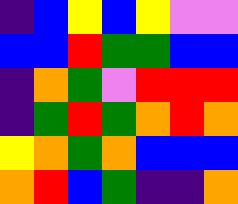[["indigo", "blue", "yellow", "blue", "yellow", "violet", "violet"], ["blue", "blue", "red", "green", "green", "blue", "blue"], ["indigo", "orange", "green", "violet", "red", "red", "red"], ["indigo", "green", "red", "green", "orange", "red", "orange"], ["yellow", "orange", "green", "orange", "blue", "blue", "blue"], ["orange", "red", "blue", "green", "indigo", "indigo", "orange"]]